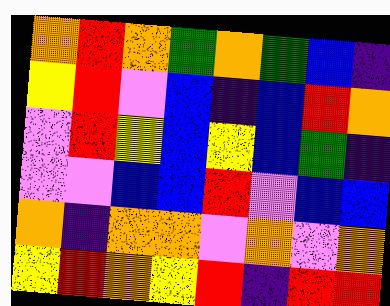[["orange", "red", "orange", "green", "orange", "green", "blue", "indigo"], ["yellow", "red", "violet", "blue", "indigo", "blue", "red", "orange"], ["violet", "red", "yellow", "blue", "yellow", "blue", "green", "indigo"], ["violet", "violet", "blue", "blue", "red", "violet", "blue", "blue"], ["orange", "indigo", "orange", "orange", "violet", "orange", "violet", "orange"], ["yellow", "red", "orange", "yellow", "red", "indigo", "red", "red"]]